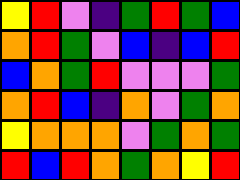[["yellow", "red", "violet", "indigo", "green", "red", "green", "blue"], ["orange", "red", "green", "violet", "blue", "indigo", "blue", "red"], ["blue", "orange", "green", "red", "violet", "violet", "violet", "green"], ["orange", "red", "blue", "indigo", "orange", "violet", "green", "orange"], ["yellow", "orange", "orange", "orange", "violet", "green", "orange", "green"], ["red", "blue", "red", "orange", "green", "orange", "yellow", "red"]]